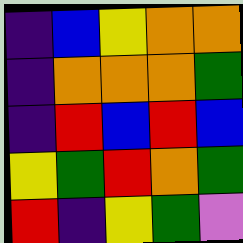[["indigo", "blue", "yellow", "orange", "orange"], ["indigo", "orange", "orange", "orange", "green"], ["indigo", "red", "blue", "red", "blue"], ["yellow", "green", "red", "orange", "green"], ["red", "indigo", "yellow", "green", "violet"]]